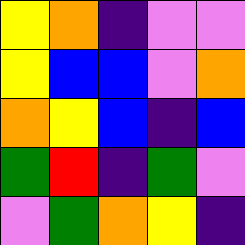[["yellow", "orange", "indigo", "violet", "violet"], ["yellow", "blue", "blue", "violet", "orange"], ["orange", "yellow", "blue", "indigo", "blue"], ["green", "red", "indigo", "green", "violet"], ["violet", "green", "orange", "yellow", "indigo"]]